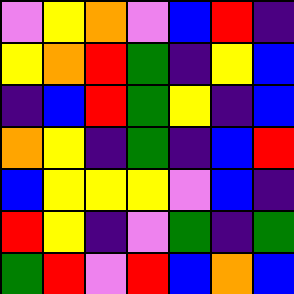[["violet", "yellow", "orange", "violet", "blue", "red", "indigo"], ["yellow", "orange", "red", "green", "indigo", "yellow", "blue"], ["indigo", "blue", "red", "green", "yellow", "indigo", "blue"], ["orange", "yellow", "indigo", "green", "indigo", "blue", "red"], ["blue", "yellow", "yellow", "yellow", "violet", "blue", "indigo"], ["red", "yellow", "indigo", "violet", "green", "indigo", "green"], ["green", "red", "violet", "red", "blue", "orange", "blue"]]